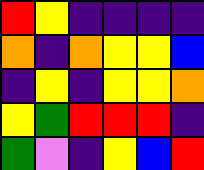[["red", "yellow", "indigo", "indigo", "indigo", "indigo"], ["orange", "indigo", "orange", "yellow", "yellow", "blue"], ["indigo", "yellow", "indigo", "yellow", "yellow", "orange"], ["yellow", "green", "red", "red", "red", "indigo"], ["green", "violet", "indigo", "yellow", "blue", "red"]]